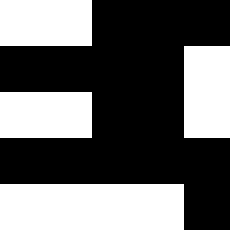[["white", "white", "black", "black", "black"], ["black", "black", "black", "black", "white"], ["white", "white", "black", "black", "white"], ["black", "black", "black", "black", "black"], ["white", "white", "white", "white", "black"]]